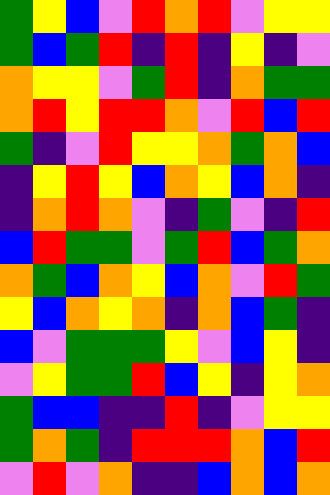[["green", "yellow", "blue", "violet", "red", "orange", "red", "violet", "yellow", "yellow"], ["green", "blue", "green", "red", "indigo", "red", "indigo", "yellow", "indigo", "violet"], ["orange", "yellow", "yellow", "violet", "green", "red", "indigo", "orange", "green", "green"], ["orange", "red", "yellow", "red", "red", "orange", "violet", "red", "blue", "red"], ["green", "indigo", "violet", "red", "yellow", "yellow", "orange", "green", "orange", "blue"], ["indigo", "yellow", "red", "yellow", "blue", "orange", "yellow", "blue", "orange", "indigo"], ["indigo", "orange", "red", "orange", "violet", "indigo", "green", "violet", "indigo", "red"], ["blue", "red", "green", "green", "violet", "green", "red", "blue", "green", "orange"], ["orange", "green", "blue", "orange", "yellow", "blue", "orange", "violet", "red", "green"], ["yellow", "blue", "orange", "yellow", "orange", "indigo", "orange", "blue", "green", "indigo"], ["blue", "violet", "green", "green", "green", "yellow", "violet", "blue", "yellow", "indigo"], ["violet", "yellow", "green", "green", "red", "blue", "yellow", "indigo", "yellow", "orange"], ["green", "blue", "blue", "indigo", "indigo", "red", "indigo", "violet", "yellow", "yellow"], ["green", "orange", "green", "indigo", "red", "red", "red", "orange", "blue", "red"], ["violet", "red", "violet", "orange", "indigo", "indigo", "blue", "orange", "blue", "orange"]]